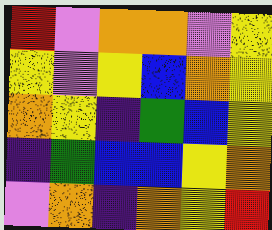[["red", "violet", "orange", "orange", "violet", "yellow"], ["yellow", "violet", "yellow", "blue", "orange", "yellow"], ["orange", "yellow", "indigo", "green", "blue", "yellow"], ["indigo", "green", "blue", "blue", "yellow", "orange"], ["violet", "orange", "indigo", "orange", "yellow", "red"]]